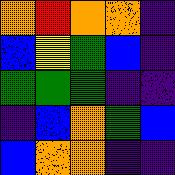[["orange", "red", "orange", "orange", "indigo"], ["blue", "yellow", "green", "blue", "indigo"], ["green", "green", "green", "indigo", "indigo"], ["indigo", "blue", "orange", "green", "blue"], ["blue", "orange", "orange", "indigo", "indigo"]]